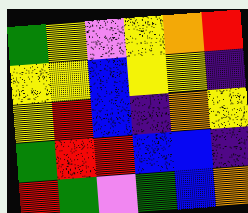[["green", "yellow", "violet", "yellow", "orange", "red"], ["yellow", "yellow", "blue", "yellow", "yellow", "indigo"], ["yellow", "red", "blue", "indigo", "orange", "yellow"], ["green", "red", "red", "blue", "blue", "indigo"], ["red", "green", "violet", "green", "blue", "orange"]]